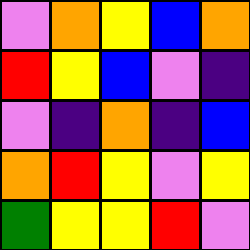[["violet", "orange", "yellow", "blue", "orange"], ["red", "yellow", "blue", "violet", "indigo"], ["violet", "indigo", "orange", "indigo", "blue"], ["orange", "red", "yellow", "violet", "yellow"], ["green", "yellow", "yellow", "red", "violet"]]